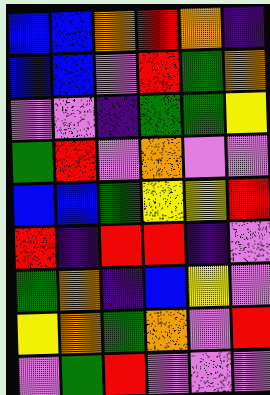[["blue", "blue", "orange", "red", "orange", "indigo"], ["blue", "blue", "violet", "red", "green", "orange"], ["violet", "violet", "indigo", "green", "green", "yellow"], ["green", "red", "violet", "orange", "violet", "violet"], ["blue", "blue", "green", "yellow", "yellow", "red"], ["red", "indigo", "red", "red", "indigo", "violet"], ["green", "orange", "indigo", "blue", "yellow", "violet"], ["yellow", "orange", "green", "orange", "violet", "red"], ["violet", "green", "red", "violet", "violet", "violet"]]